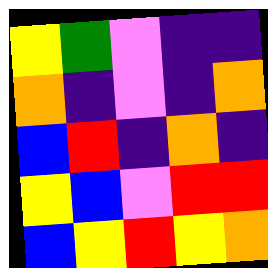[["yellow", "green", "violet", "indigo", "indigo"], ["orange", "indigo", "violet", "indigo", "orange"], ["blue", "red", "indigo", "orange", "indigo"], ["yellow", "blue", "violet", "red", "red"], ["blue", "yellow", "red", "yellow", "orange"]]